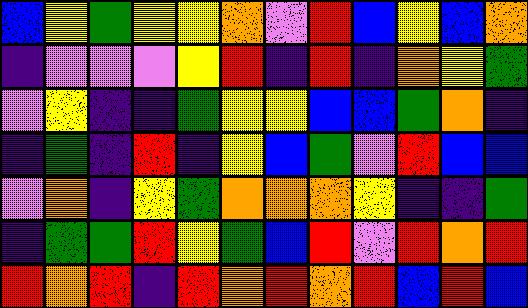[["blue", "yellow", "green", "yellow", "yellow", "orange", "violet", "red", "blue", "yellow", "blue", "orange"], ["indigo", "violet", "violet", "violet", "yellow", "red", "indigo", "red", "indigo", "orange", "yellow", "green"], ["violet", "yellow", "indigo", "indigo", "green", "yellow", "yellow", "blue", "blue", "green", "orange", "indigo"], ["indigo", "green", "indigo", "red", "indigo", "yellow", "blue", "green", "violet", "red", "blue", "blue"], ["violet", "orange", "indigo", "yellow", "green", "orange", "orange", "orange", "yellow", "indigo", "indigo", "green"], ["indigo", "green", "green", "red", "yellow", "green", "blue", "red", "violet", "red", "orange", "red"], ["red", "orange", "red", "indigo", "red", "orange", "red", "orange", "red", "blue", "red", "blue"]]